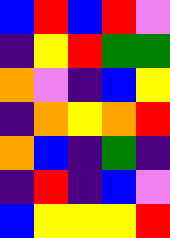[["blue", "red", "blue", "red", "violet"], ["indigo", "yellow", "red", "green", "green"], ["orange", "violet", "indigo", "blue", "yellow"], ["indigo", "orange", "yellow", "orange", "red"], ["orange", "blue", "indigo", "green", "indigo"], ["indigo", "red", "indigo", "blue", "violet"], ["blue", "yellow", "yellow", "yellow", "red"]]